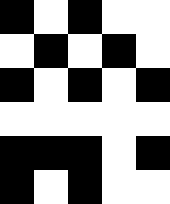[["black", "white", "black", "white", "white"], ["white", "black", "white", "black", "white"], ["black", "white", "black", "white", "black"], ["white", "white", "white", "white", "white"], ["black", "black", "black", "white", "black"], ["black", "white", "black", "white", "white"]]